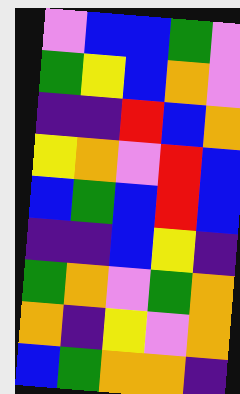[["violet", "blue", "blue", "green", "violet"], ["green", "yellow", "blue", "orange", "violet"], ["indigo", "indigo", "red", "blue", "orange"], ["yellow", "orange", "violet", "red", "blue"], ["blue", "green", "blue", "red", "blue"], ["indigo", "indigo", "blue", "yellow", "indigo"], ["green", "orange", "violet", "green", "orange"], ["orange", "indigo", "yellow", "violet", "orange"], ["blue", "green", "orange", "orange", "indigo"]]